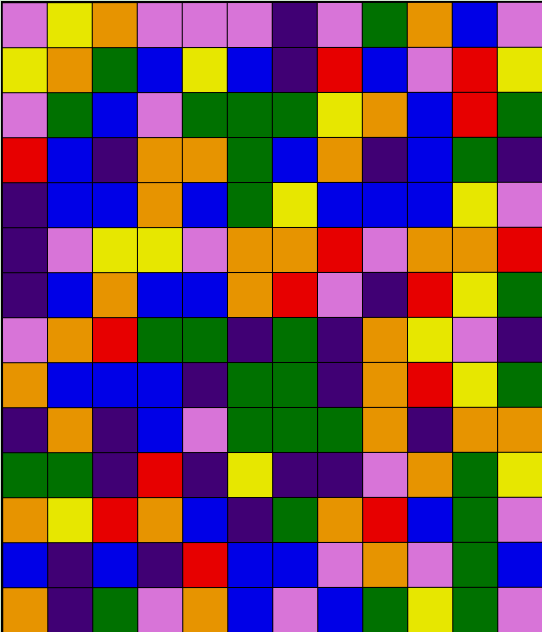[["violet", "yellow", "orange", "violet", "violet", "violet", "indigo", "violet", "green", "orange", "blue", "violet"], ["yellow", "orange", "green", "blue", "yellow", "blue", "indigo", "red", "blue", "violet", "red", "yellow"], ["violet", "green", "blue", "violet", "green", "green", "green", "yellow", "orange", "blue", "red", "green"], ["red", "blue", "indigo", "orange", "orange", "green", "blue", "orange", "indigo", "blue", "green", "indigo"], ["indigo", "blue", "blue", "orange", "blue", "green", "yellow", "blue", "blue", "blue", "yellow", "violet"], ["indigo", "violet", "yellow", "yellow", "violet", "orange", "orange", "red", "violet", "orange", "orange", "red"], ["indigo", "blue", "orange", "blue", "blue", "orange", "red", "violet", "indigo", "red", "yellow", "green"], ["violet", "orange", "red", "green", "green", "indigo", "green", "indigo", "orange", "yellow", "violet", "indigo"], ["orange", "blue", "blue", "blue", "indigo", "green", "green", "indigo", "orange", "red", "yellow", "green"], ["indigo", "orange", "indigo", "blue", "violet", "green", "green", "green", "orange", "indigo", "orange", "orange"], ["green", "green", "indigo", "red", "indigo", "yellow", "indigo", "indigo", "violet", "orange", "green", "yellow"], ["orange", "yellow", "red", "orange", "blue", "indigo", "green", "orange", "red", "blue", "green", "violet"], ["blue", "indigo", "blue", "indigo", "red", "blue", "blue", "violet", "orange", "violet", "green", "blue"], ["orange", "indigo", "green", "violet", "orange", "blue", "violet", "blue", "green", "yellow", "green", "violet"]]